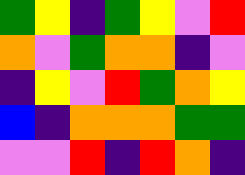[["green", "yellow", "indigo", "green", "yellow", "violet", "red"], ["orange", "violet", "green", "orange", "orange", "indigo", "violet"], ["indigo", "yellow", "violet", "red", "green", "orange", "yellow"], ["blue", "indigo", "orange", "orange", "orange", "green", "green"], ["violet", "violet", "red", "indigo", "red", "orange", "indigo"]]